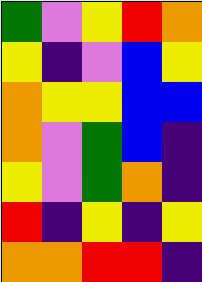[["green", "violet", "yellow", "red", "orange"], ["yellow", "indigo", "violet", "blue", "yellow"], ["orange", "yellow", "yellow", "blue", "blue"], ["orange", "violet", "green", "blue", "indigo"], ["yellow", "violet", "green", "orange", "indigo"], ["red", "indigo", "yellow", "indigo", "yellow"], ["orange", "orange", "red", "red", "indigo"]]